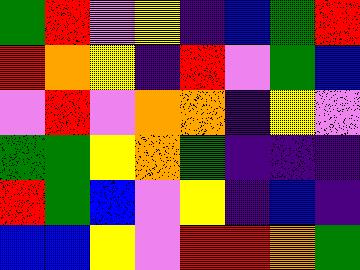[["green", "red", "violet", "yellow", "indigo", "blue", "green", "red"], ["red", "orange", "yellow", "indigo", "red", "violet", "green", "blue"], ["violet", "red", "violet", "orange", "orange", "indigo", "yellow", "violet"], ["green", "green", "yellow", "orange", "green", "indigo", "indigo", "indigo"], ["red", "green", "blue", "violet", "yellow", "indigo", "blue", "indigo"], ["blue", "blue", "yellow", "violet", "red", "red", "orange", "green"]]